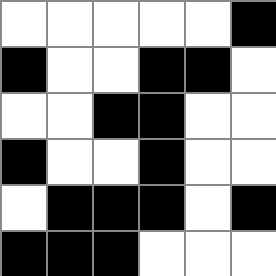[["white", "white", "white", "white", "white", "black"], ["black", "white", "white", "black", "black", "white"], ["white", "white", "black", "black", "white", "white"], ["black", "white", "white", "black", "white", "white"], ["white", "black", "black", "black", "white", "black"], ["black", "black", "black", "white", "white", "white"]]